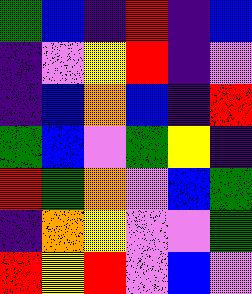[["green", "blue", "indigo", "red", "indigo", "blue"], ["indigo", "violet", "yellow", "red", "indigo", "violet"], ["indigo", "blue", "orange", "blue", "indigo", "red"], ["green", "blue", "violet", "green", "yellow", "indigo"], ["red", "green", "orange", "violet", "blue", "green"], ["indigo", "orange", "yellow", "violet", "violet", "green"], ["red", "yellow", "red", "violet", "blue", "violet"]]